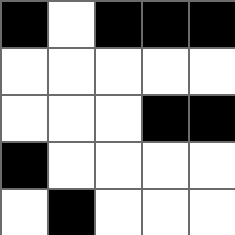[["black", "white", "black", "black", "black"], ["white", "white", "white", "white", "white"], ["white", "white", "white", "black", "black"], ["black", "white", "white", "white", "white"], ["white", "black", "white", "white", "white"]]